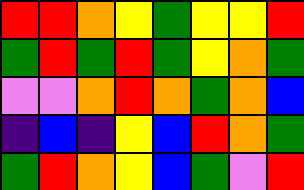[["red", "red", "orange", "yellow", "green", "yellow", "yellow", "red"], ["green", "red", "green", "red", "green", "yellow", "orange", "green"], ["violet", "violet", "orange", "red", "orange", "green", "orange", "blue"], ["indigo", "blue", "indigo", "yellow", "blue", "red", "orange", "green"], ["green", "red", "orange", "yellow", "blue", "green", "violet", "red"]]